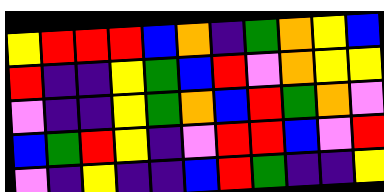[["yellow", "red", "red", "red", "blue", "orange", "indigo", "green", "orange", "yellow", "blue"], ["red", "indigo", "indigo", "yellow", "green", "blue", "red", "violet", "orange", "yellow", "yellow"], ["violet", "indigo", "indigo", "yellow", "green", "orange", "blue", "red", "green", "orange", "violet"], ["blue", "green", "red", "yellow", "indigo", "violet", "red", "red", "blue", "violet", "red"], ["violet", "indigo", "yellow", "indigo", "indigo", "blue", "red", "green", "indigo", "indigo", "yellow"]]